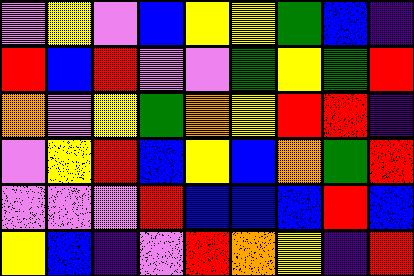[["violet", "yellow", "violet", "blue", "yellow", "yellow", "green", "blue", "indigo"], ["red", "blue", "red", "violet", "violet", "green", "yellow", "green", "red"], ["orange", "violet", "yellow", "green", "orange", "yellow", "red", "red", "indigo"], ["violet", "yellow", "red", "blue", "yellow", "blue", "orange", "green", "red"], ["violet", "violet", "violet", "red", "blue", "blue", "blue", "red", "blue"], ["yellow", "blue", "indigo", "violet", "red", "orange", "yellow", "indigo", "red"]]